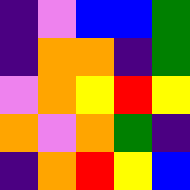[["indigo", "violet", "blue", "blue", "green"], ["indigo", "orange", "orange", "indigo", "green"], ["violet", "orange", "yellow", "red", "yellow"], ["orange", "violet", "orange", "green", "indigo"], ["indigo", "orange", "red", "yellow", "blue"]]